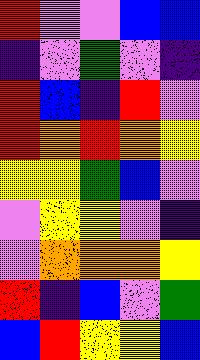[["red", "violet", "violet", "blue", "blue"], ["indigo", "violet", "green", "violet", "indigo"], ["red", "blue", "indigo", "red", "violet"], ["red", "orange", "red", "orange", "yellow"], ["yellow", "yellow", "green", "blue", "violet"], ["violet", "yellow", "yellow", "violet", "indigo"], ["violet", "orange", "orange", "orange", "yellow"], ["red", "indigo", "blue", "violet", "green"], ["blue", "red", "yellow", "yellow", "blue"]]